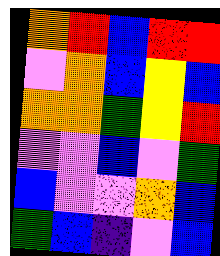[["orange", "red", "blue", "red", "red"], ["violet", "orange", "blue", "yellow", "blue"], ["orange", "orange", "green", "yellow", "red"], ["violet", "violet", "blue", "violet", "green"], ["blue", "violet", "violet", "orange", "blue"], ["green", "blue", "indigo", "violet", "blue"]]